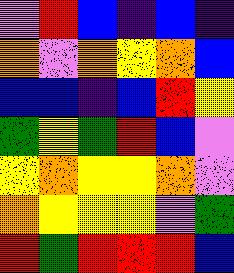[["violet", "red", "blue", "indigo", "blue", "indigo"], ["orange", "violet", "orange", "yellow", "orange", "blue"], ["blue", "blue", "indigo", "blue", "red", "yellow"], ["green", "yellow", "green", "red", "blue", "violet"], ["yellow", "orange", "yellow", "yellow", "orange", "violet"], ["orange", "yellow", "yellow", "yellow", "violet", "green"], ["red", "green", "red", "red", "red", "blue"]]